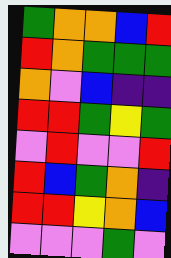[["green", "orange", "orange", "blue", "red"], ["red", "orange", "green", "green", "green"], ["orange", "violet", "blue", "indigo", "indigo"], ["red", "red", "green", "yellow", "green"], ["violet", "red", "violet", "violet", "red"], ["red", "blue", "green", "orange", "indigo"], ["red", "red", "yellow", "orange", "blue"], ["violet", "violet", "violet", "green", "violet"]]